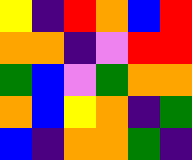[["yellow", "indigo", "red", "orange", "blue", "red"], ["orange", "orange", "indigo", "violet", "red", "red"], ["green", "blue", "violet", "green", "orange", "orange"], ["orange", "blue", "yellow", "orange", "indigo", "green"], ["blue", "indigo", "orange", "orange", "green", "indigo"]]